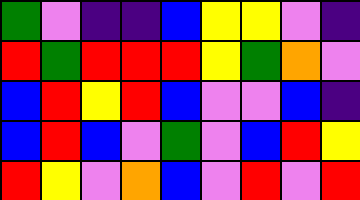[["green", "violet", "indigo", "indigo", "blue", "yellow", "yellow", "violet", "indigo"], ["red", "green", "red", "red", "red", "yellow", "green", "orange", "violet"], ["blue", "red", "yellow", "red", "blue", "violet", "violet", "blue", "indigo"], ["blue", "red", "blue", "violet", "green", "violet", "blue", "red", "yellow"], ["red", "yellow", "violet", "orange", "blue", "violet", "red", "violet", "red"]]